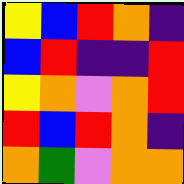[["yellow", "blue", "red", "orange", "indigo"], ["blue", "red", "indigo", "indigo", "red"], ["yellow", "orange", "violet", "orange", "red"], ["red", "blue", "red", "orange", "indigo"], ["orange", "green", "violet", "orange", "orange"]]